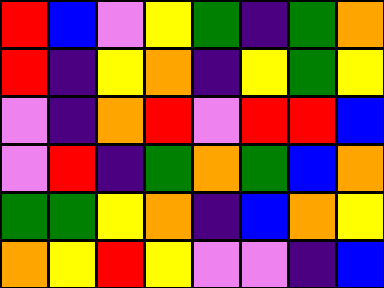[["red", "blue", "violet", "yellow", "green", "indigo", "green", "orange"], ["red", "indigo", "yellow", "orange", "indigo", "yellow", "green", "yellow"], ["violet", "indigo", "orange", "red", "violet", "red", "red", "blue"], ["violet", "red", "indigo", "green", "orange", "green", "blue", "orange"], ["green", "green", "yellow", "orange", "indigo", "blue", "orange", "yellow"], ["orange", "yellow", "red", "yellow", "violet", "violet", "indigo", "blue"]]